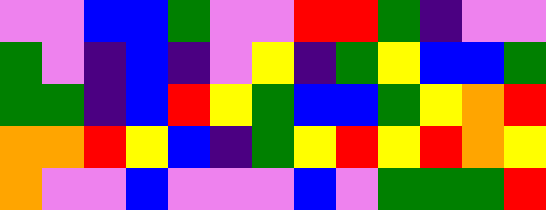[["violet", "violet", "blue", "blue", "green", "violet", "violet", "red", "red", "green", "indigo", "violet", "violet"], ["green", "violet", "indigo", "blue", "indigo", "violet", "yellow", "indigo", "green", "yellow", "blue", "blue", "green"], ["green", "green", "indigo", "blue", "red", "yellow", "green", "blue", "blue", "green", "yellow", "orange", "red"], ["orange", "orange", "red", "yellow", "blue", "indigo", "green", "yellow", "red", "yellow", "red", "orange", "yellow"], ["orange", "violet", "violet", "blue", "violet", "violet", "violet", "blue", "violet", "green", "green", "green", "red"]]